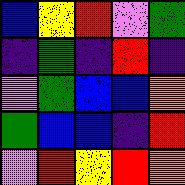[["blue", "yellow", "red", "violet", "green"], ["indigo", "green", "indigo", "red", "indigo"], ["violet", "green", "blue", "blue", "orange"], ["green", "blue", "blue", "indigo", "red"], ["violet", "red", "yellow", "red", "orange"]]